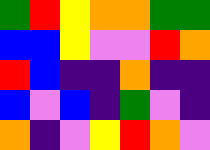[["green", "red", "yellow", "orange", "orange", "green", "green"], ["blue", "blue", "yellow", "violet", "violet", "red", "orange"], ["red", "blue", "indigo", "indigo", "orange", "indigo", "indigo"], ["blue", "violet", "blue", "indigo", "green", "violet", "indigo"], ["orange", "indigo", "violet", "yellow", "red", "orange", "violet"]]